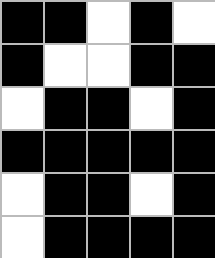[["black", "black", "white", "black", "white"], ["black", "white", "white", "black", "black"], ["white", "black", "black", "white", "black"], ["black", "black", "black", "black", "black"], ["white", "black", "black", "white", "black"], ["white", "black", "black", "black", "black"]]